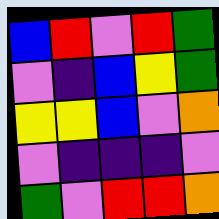[["blue", "red", "violet", "red", "green"], ["violet", "indigo", "blue", "yellow", "green"], ["yellow", "yellow", "blue", "violet", "orange"], ["violet", "indigo", "indigo", "indigo", "violet"], ["green", "violet", "red", "red", "orange"]]